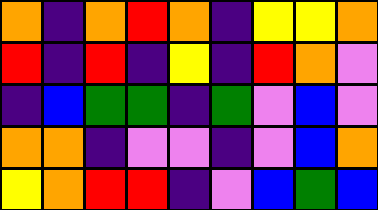[["orange", "indigo", "orange", "red", "orange", "indigo", "yellow", "yellow", "orange"], ["red", "indigo", "red", "indigo", "yellow", "indigo", "red", "orange", "violet"], ["indigo", "blue", "green", "green", "indigo", "green", "violet", "blue", "violet"], ["orange", "orange", "indigo", "violet", "violet", "indigo", "violet", "blue", "orange"], ["yellow", "orange", "red", "red", "indigo", "violet", "blue", "green", "blue"]]